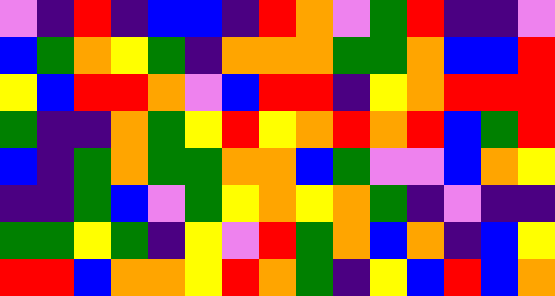[["violet", "indigo", "red", "indigo", "blue", "blue", "indigo", "red", "orange", "violet", "green", "red", "indigo", "indigo", "violet"], ["blue", "green", "orange", "yellow", "green", "indigo", "orange", "orange", "orange", "green", "green", "orange", "blue", "blue", "red"], ["yellow", "blue", "red", "red", "orange", "violet", "blue", "red", "red", "indigo", "yellow", "orange", "red", "red", "red"], ["green", "indigo", "indigo", "orange", "green", "yellow", "red", "yellow", "orange", "red", "orange", "red", "blue", "green", "red"], ["blue", "indigo", "green", "orange", "green", "green", "orange", "orange", "blue", "green", "violet", "violet", "blue", "orange", "yellow"], ["indigo", "indigo", "green", "blue", "violet", "green", "yellow", "orange", "yellow", "orange", "green", "indigo", "violet", "indigo", "indigo"], ["green", "green", "yellow", "green", "indigo", "yellow", "violet", "red", "green", "orange", "blue", "orange", "indigo", "blue", "yellow"], ["red", "red", "blue", "orange", "orange", "yellow", "red", "orange", "green", "indigo", "yellow", "blue", "red", "blue", "orange"]]